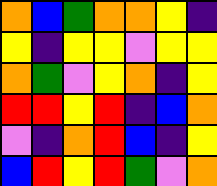[["orange", "blue", "green", "orange", "orange", "yellow", "indigo"], ["yellow", "indigo", "yellow", "yellow", "violet", "yellow", "yellow"], ["orange", "green", "violet", "yellow", "orange", "indigo", "yellow"], ["red", "red", "yellow", "red", "indigo", "blue", "orange"], ["violet", "indigo", "orange", "red", "blue", "indigo", "yellow"], ["blue", "red", "yellow", "red", "green", "violet", "orange"]]